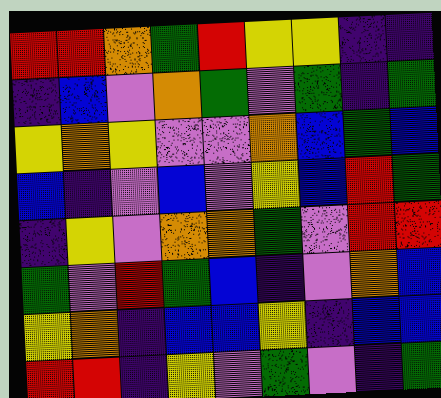[["red", "red", "orange", "green", "red", "yellow", "yellow", "indigo", "indigo"], ["indigo", "blue", "violet", "orange", "green", "violet", "green", "indigo", "green"], ["yellow", "orange", "yellow", "violet", "violet", "orange", "blue", "green", "blue"], ["blue", "indigo", "violet", "blue", "violet", "yellow", "blue", "red", "green"], ["indigo", "yellow", "violet", "orange", "orange", "green", "violet", "red", "red"], ["green", "violet", "red", "green", "blue", "indigo", "violet", "orange", "blue"], ["yellow", "orange", "indigo", "blue", "blue", "yellow", "indigo", "blue", "blue"], ["red", "red", "indigo", "yellow", "violet", "green", "violet", "indigo", "green"]]